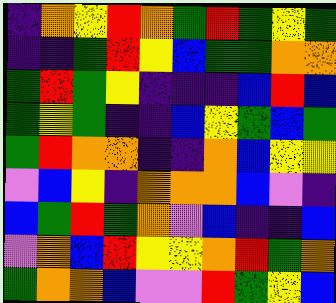[["indigo", "orange", "yellow", "red", "orange", "green", "red", "green", "yellow", "green"], ["indigo", "indigo", "green", "red", "yellow", "blue", "green", "green", "orange", "orange"], ["green", "red", "green", "yellow", "indigo", "indigo", "indigo", "blue", "red", "blue"], ["green", "yellow", "green", "indigo", "indigo", "blue", "yellow", "green", "blue", "green"], ["green", "red", "orange", "orange", "indigo", "indigo", "orange", "blue", "yellow", "yellow"], ["violet", "blue", "yellow", "indigo", "orange", "orange", "orange", "blue", "violet", "indigo"], ["blue", "green", "red", "green", "orange", "violet", "blue", "indigo", "indigo", "blue"], ["violet", "orange", "blue", "red", "yellow", "yellow", "orange", "red", "green", "orange"], ["green", "orange", "orange", "blue", "violet", "violet", "red", "green", "yellow", "blue"]]